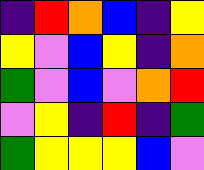[["indigo", "red", "orange", "blue", "indigo", "yellow"], ["yellow", "violet", "blue", "yellow", "indigo", "orange"], ["green", "violet", "blue", "violet", "orange", "red"], ["violet", "yellow", "indigo", "red", "indigo", "green"], ["green", "yellow", "yellow", "yellow", "blue", "violet"]]